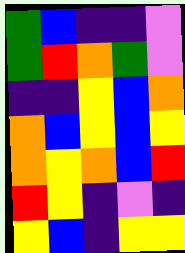[["green", "blue", "indigo", "indigo", "violet"], ["green", "red", "orange", "green", "violet"], ["indigo", "indigo", "yellow", "blue", "orange"], ["orange", "blue", "yellow", "blue", "yellow"], ["orange", "yellow", "orange", "blue", "red"], ["red", "yellow", "indigo", "violet", "indigo"], ["yellow", "blue", "indigo", "yellow", "yellow"]]